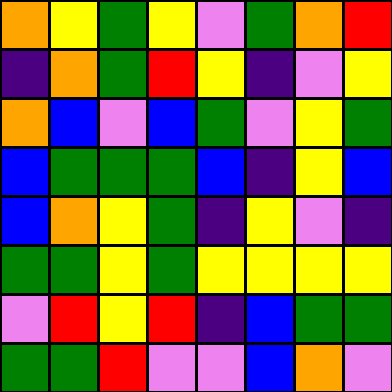[["orange", "yellow", "green", "yellow", "violet", "green", "orange", "red"], ["indigo", "orange", "green", "red", "yellow", "indigo", "violet", "yellow"], ["orange", "blue", "violet", "blue", "green", "violet", "yellow", "green"], ["blue", "green", "green", "green", "blue", "indigo", "yellow", "blue"], ["blue", "orange", "yellow", "green", "indigo", "yellow", "violet", "indigo"], ["green", "green", "yellow", "green", "yellow", "yellow", "yellow", "yellow"], ["violet", "red", "yellow", "red", "indigo", "blue", "green", "green"], ["green", "green", "red", "violet", "violet", "blue", "orange", "violet"]]